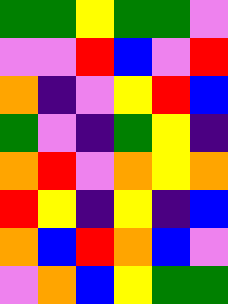[["green", "green", "yellow", "green", "green", "violet"], ["violet", "violet", "red", "blue", "violet", "red"], ["orange", "indigo", "violet", "yellow", "red", "blue"], ["green", "violet", "indigo", "green", "yellow", "indigo"], ["orange", "red", "violet", "orange", "yellow", "orange"], ["red", "yellow", "indigo", "yellow", "indigo", "blue"], ["orange", "blue", "red", "orange", "blue", "violet"], ["violet", "orange", "blue", "yellow", "green", "green"]]